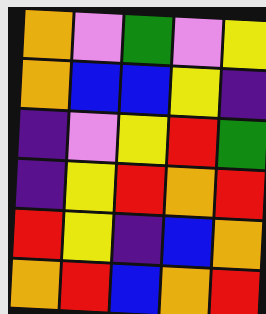[["orange", "violet", "green", "violet", "yellow"], ["orange", "blue", "blue", "yellow", "indigo"], ["indigo", "violet", "yellow", "red", "green"], ["indigo", "yellow", "red", "orange", "red"], ["red", "yellow", "indigo", "blue", "orange"], ["orange", "red", "blue", "orange", "red"]]